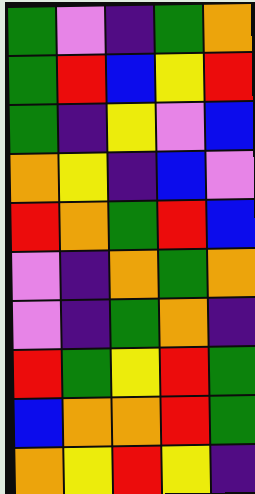[["green", "violet", "indigo", "green", "orange"], ["green", "red", "blue", "yellow", "red"], ["green", "indigo", "yellow", "violet", "blue"], ["orange", "yellow", "indigo", "blue", "violet"], ["red", "orange", "green", "red", "blue"], ["violet", "indigo", "orange", "green", "orange"], ["violet", "indigo", "green", "orange", "indigo"], ["red", "green", "yellow", "red", "green"], ["blue", "orange", "orange", "red", "green"], ["orange", "yellow", "red", "yellow", "indigo"]]